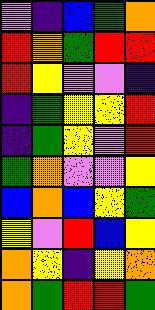[["violet", "indigo", "blue", "green", "orange"], ["red", "orange", "green", "red", "red"], ["red", "yellow", "violet", "violet", "indigo"], ["indigo", "green", "yellow", "yellow", "red"], ["indigo", "green", "yellow", "violet", "red"], ["green", "orange", "violet", "violet", "yellow"], ["blue", "orange", "blue", "yellow", "green"], ["yellow", "violet", "red", "blue", "yellow"], ["orange", "yellow", "indigo", "yellow", "orange"], ["orange", "green", "red", "red", "green"]]